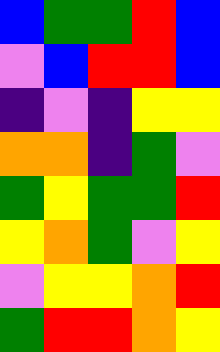[["blue", "green", "green", "red", "blue"], ["violet", "blue", "red", "red", "blue"], ["indigo", "violet", "indigo", "yellow", "yellow"], ["orange", "orange", "indigo", "green", "violet"], ["green", "yellow", "green", "green", "red"], ["yellow", "orange", "green", "violet", "yellow"], ["violet", "yellow", "yellow", "orange", "red"], ["green", "red", "red", "orange", "yellow"]]